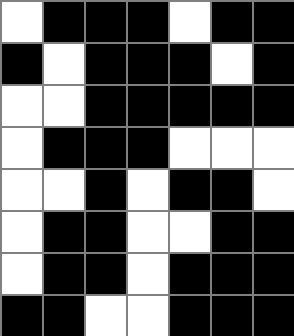[["white", "black", "black", "black", "white", "black", "black"], ["black", "white", "black", "black", "black", "white", "black"], ["white", "white", "black", "black", "black", "black", "black"], ["white", "black", "black", "black", "white", "white", "white"], ["white", "white", "black", "white", "black", "black", "white"], ["white", "black", "black", "white", "white", "black", "black"], ["white", "black", "black", "white", "black", "black", "black"], ["black", "black", "white", "white", "black", "black", "black"]]